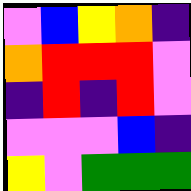[["violet", "blue", "yellow", "orange", "indigo"], ["orange", "red", "red", "red", "violet"], ["indigo", "red", "indigo", "red", "violet"], ["violet", "violet", "violet", "blue", "indigo"], ["yellow", "violet", "green", "green", "green"]]